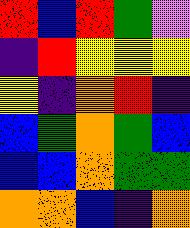[["red", "blue", "red", "green", "violet"], ["indigo", "red", "yellow", "yellow", "yellow"], ["yellow", "indigo", "orange", "red", "indigo"], ["blue", "green", "orange", "green", "blue"], ["blue", "blue", "orange", "green", "green"], ["orange", "orange", "blue", "indigo", "orange"]]